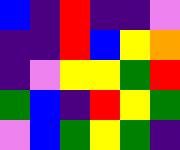[["blue", "indigo", "red", "indigo", "indigo", "violet"], ["indigo", "indigo", "red", "blue", "yellow", "orange"], ["indigo", "violet", "yellow", "yellow", "green", "red"], ["green", "blue", "indigo", "red", "yellow", "green"], ["violet", "blue", "green", "yellow", "green", "indigo"]]